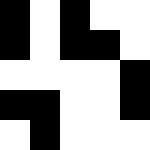[["black", "white", "black", "white", "white"], ["black", "white", "black", "black", "white"], ["white", "white", "white", "white", "black"], ["black", "black", "white", "white", "black"], ["white", "black", "white", "white", "white"]]